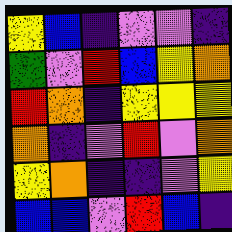[["yellow", "blue", "indigo", "violet", "violet", "indigo"], ["green", "violet", "red", "blue", "yellow", "orange"], ["red", "orange", "indigo", "yellow", "yellow", "yellow"], ["orange", "indigo", "violet", "red", "violet", "orange"], ["yellow", "orange", "indigo", "indigo", "violet", "yellow"], ["blue", "blue", "violet", "red", "blue", "indigo"]]